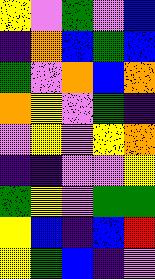[["yellow", "violet", "green", "violet", "blue"], ["indigo", "orange", "blue", "green", "blue"], ["green", "violet", "orange", "blue", "orange"], ["orange", "yellow", "violet", "green", "indigo"], ["violet", "yellow", "violet", "yellow", "orange"], ["indigo", "indigo", "violet", "violet", "yellow"], ["green", "yellow", "violet", "green", "green"], ["yellow", "blue", "indigo", "blue", "red"], ["yellow", "green", "blue", "indigo", "violet"]]